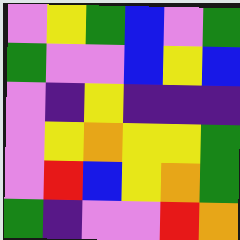[["violet", "yellow", "green", "blue", "violet", "green"], ["green", "violet", "violet", "blue", "yellow", "blue"], ["violet", "indigo", "yellow", "indigo", "indigo", "indigo"], ["violet", "yellow", "orange", "yellow", "yellow", "green"], ["violet", "red", "blue", "yellow", "orange", "green"], ["green", "indigo", "violet", "violet", "red", "orange"]]